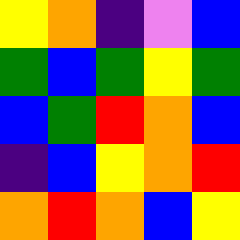[["yellow", "orange", "indigo", "violet", "blue"], ["green", "blue", "green", "yellow", "green"], ["blue", "green", "red", "orange", "blue"], ["indigo", "blue", "yellow", "orange", "red"], ["orange", "red", "orange", "blue", "yellow"]]